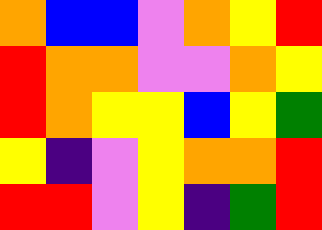[["orange", "blue", "blue", "violet", "orange", "yellow", "red"], ["red", "orange", "orange", "violet", "violet", "orange", "yellow"], ["red", "orange", "yellow", "yellow", "blue", "yellow", "green"], ["yellow", "indigo", "violet", "yellow", "orange", "orange", "red"], ["red", "red", "violet", "yellow", "indigo", "green", "red"]]